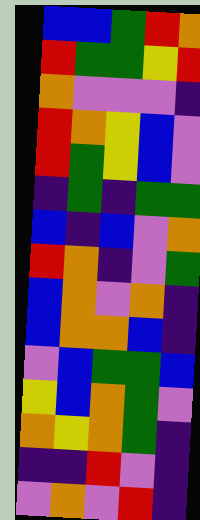[["blue", "blue", "green", "red", "orange"], ["red", "green", "green", "yellow", "red"], ["orange", "violet", "violet", "violet", "indigo"], ["red", "orange", "yellow", "blue", "violet"], ["red", "green", "yellow", "blue", "violet"], ["indigo", "green", "indigo", "green", "green"], ["blue", "indigo", "blue", "violet", "orange"], ["red", "orange", "indigo", "violet", "green"], ["blue", "orange", "violet", "orange", "indigo"], ["blue", "orange", "orange", "blue", "indigo"], ["violet", "blue", "green", "green", "blue"], ["yellow", "blue", "orange", "green", "violet"], ["orange", "yellow", "orange", "green", "indigo"], ["indigo", "indigo", "red", "violet", "indigo"], ["violet", "orange", "violet", "red", "indigo"]]